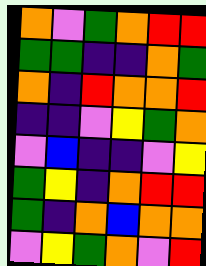[["orange", "violet", "green", "orange", "red", "red"], ["green", "green", "indigo", "indigo", "orange", "green"], ["orange", "indigo", "red", "orange", "orange", "red"], ["indigo", "indigo", "violet", "yellow", "green", "orange"], ["violet", "blue", "indigo", "indigo", "violet", "yellow"], ["green", "yellow", "indigo", "orange", "red", "red"], ["green", "indigo", "orange", "blue", "orange", "orange"], ["violet", "yellow", "green", "orange", "violet", "red"]]